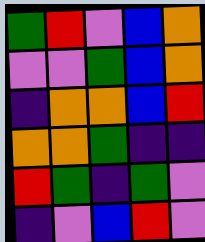[["green", "red", "violet", "blue", "orange"], ["violet", "violet", "green", "blue", "orange"], ["indigo", "orange", "orange", "blue", "red"], ["orange", "orange", "green", "indigo", "indigo"], ["red", "green", "indigo", "green", "violet"], ["indigo", "violet", "blue", "red", "violet"]]